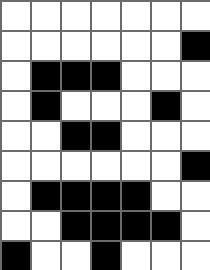[["white", "white", "white", "white", "white", "white", "white"], ["white", "white", "white", "white", "white", "white", "black"], ["white", "black", "black", "black", "white", "white", "white"], ["white", "black", "white", "white", "white", "black", "white"], ["white", "white", "black", "black", "white", "white", "white"], ["white", "white", "white", "white", "white", "white", "black"], ["white", "black", "black", "black", "black", "white", "white"], ["white", "white", "black", "black", "black", "black", "white"], ["black", "white", "white", "black", "white", "white", "white"]]